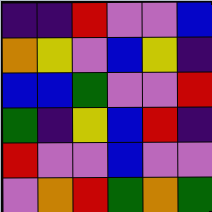[["indigo", "indigo", "red", "violet", "violet", "blue"], ["orange", "yellow", "violet", "blue", "yellow", "indigo"], ["blue", "blue", "green", "violet", "violet", "red"], ["green", "indigo", "yellow", "blue", "red", "indigo"], ["red", "violet", "violet", "blue", "violet", "violet"], ["violet", "orange", "red", "green", "orange", "green"]]